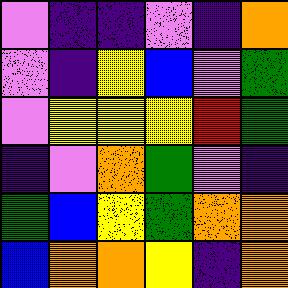[["violet", "indigo", "indigo", "violet", "indigo", "orange"], ["violet", "indigo", "yellow", "blue", "violet", "green"], ["violet", "yellow", "yellow", "yellow", "red", "green"], ["indigo", "violet", "orange", "green", "violet", "indigo"], ["green", "blue", "yellow", "green", "orange", "orange"], ["blue", "orange", "orange", "yellow", "indigo", "orange"]]